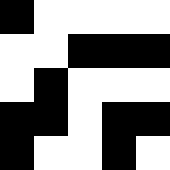[["black", "white", "white", "white", "white"], ["white", "white", "black", "black", "black"], ["white", "black", "white", "white", "white"], ["black", "black", "white", "black", "black"], ["black", "white", "white", "black", "white"]]